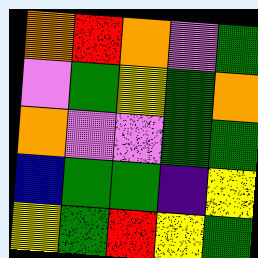[["orange", "red", "orange", "violet", "green"], ["violet", "green", "yellow", "green", "orange"], ["orange", "violet", "violet", "green", "green"], ["blue", "green", "green", "indigo", "yellow"], ["yellow", "green", "red", "yellow", "green"]]